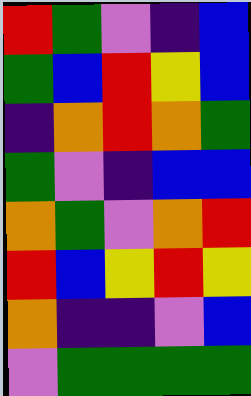[["red", "green", "violet", "indigo", "blue"], ["green", "blue", "red", "yellow", "blue"], ["indigo", "orange", "red", "orange", "green"], ["green", "violet", "indigo", "blue", "blue"], ["orange", "green", "violet", "orange", "red"], ["red", "blue", "yellow", "red", "yellow"], ["orange", "indigo", "indigo", "violet", "blue"], ["violet", "green", "green", "green", "green"]]